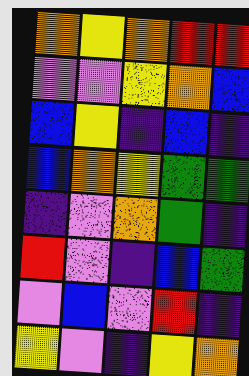[["orange", "yellow", "orange", "red", "red"], ["violet", "violet", "yellow", "orange", "blue"], ["blue", "yellow", "indigo", "blue", "indigo"], ["blue", "orange", "yellow", "green", "green"], ["indigo", "violet", "orange", "green", "indigo"], ["red", "violet", "indigo", "blue", "green"], ["violet", "blue", "violet", "red", "indigo"], ["yellow", "violet", "indigo", "yellow", "orange"]]